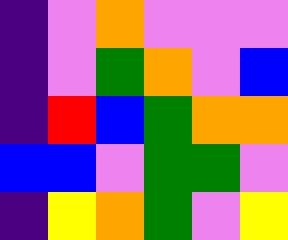[["indigo", "violet", "orange", "violet", "violet", "violet"], ["indigo", "violet", "green", "orange", "violet", "blue"], ["indigo", "red", "blue", "green", "orange", "orange"], ["blue", "blue", "violet", "green", "green", "violet"], ["indigo", "yellow", "orange", "green", "violet", "yellow"]]